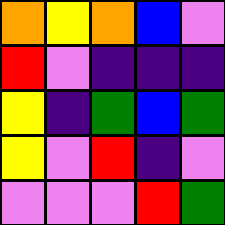[["orange", "yellow", "orange", "blue", "violet"], ["red", "violet", "indigo", "indigo", "indigo"], ["yellow", "indigo", "green", "blue", "green"], ["yellow", "violet", "red", "indigo", "violet"], ["violet", "violet", "violet", "red", "green"]]